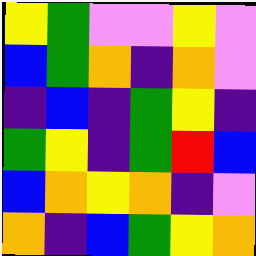[["yellow", "green", "violet", "violet", "yellow", "violet"], ["blue", "green", "orange", "indigo", "orange", "violet"], ["indigo", "blue", "indigo", "green", "yellow", "indigo"], ["green", "yellow", "indigo", "green", "red", "blue"], ["blue", "orange", "yellow", "orange", "indigo", "violet"], ["orange", "indigo", "blue", "green", "yellow", "orange"]]